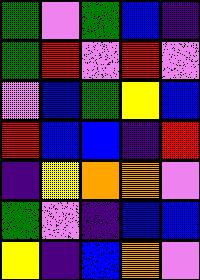[["green", "violet", "green", "blue", "indigo"], ["green", "red", "violet", "red", "violet"], ["violet", "blue", "green", "yellow", "blue"], ["red", "blue", "blue", "indigo", "red"], ["indigo", "yellow", "orange", "orange", "violet"], ["green", "violet", "indigo", "blue", "blue"], ["yellow", "indigo", "blue", "orange", "violet"]]